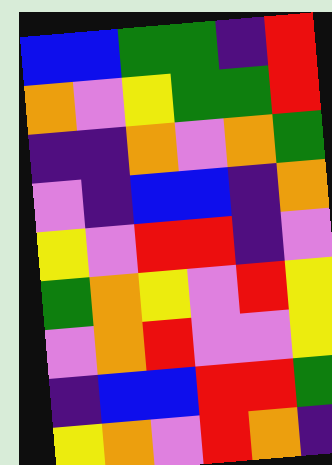[["blue", "blue", "green", "green", "indigo", "red"], ["orange", "violet", "yellow", "green", "green", "red"], ["indigo", "indigo", "orange", "violet", "orange", "green"], ["violet", "indigo", "blue", "blue", "indigo", "orange"], ["yellow", "violet", "red", "red", "indigo", "violet"], ["green", "orange", "yellow", "violet", "red", "yellow"], ["violet", "orange", "red", "violet", "violet", "yellow"], ["indigo", "blue", "blue", "red", "red", "green"], ["yellow", "orange", "violet", "red", "orange", "indigo"]]